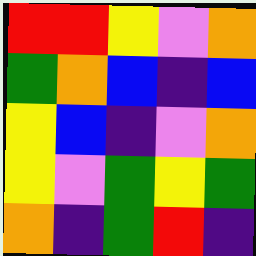[["red", "red", "yellow", "violet", "orange"], ["green", "orange", "blue", "indigo", "blue"], ["yellow", "blue", "indigo", "violet", "orange"], ["yellow", "violet", "green", "yellow", "green"], ["orange", "indigo", "green", "red", "indigo"]]